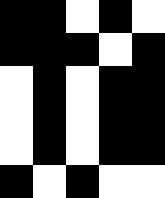[["black", "black", "white", "black", "white"], ["black", "black", "black", "white", "black"], ["white", "black", "white", "black", "black"], ["white", "black", "white", "black", "black"], ["white", "black", "white", "black", "black"], ["black", "white", "black", "white", "white"]]